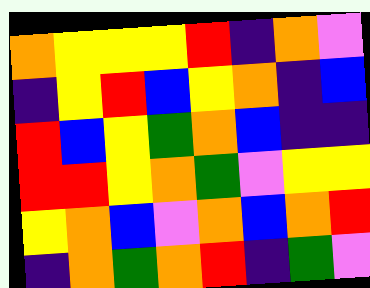[["orange", "yellow", "yellow", "yellow", "red", "indigo", "orange", "violet"], ["indigo", "yellow", "red", "blue", "yellow", "orange", "indigo", "blue"], ["red", "blue", "yellow", "green", "orange", "blue", "indigo", "indigo"], ["red", "red", "yellow", "orange", "green", "violet", "yellow", "yellow"], ["yellow", "orange", "blue", "violet", "orange", "blue", "orange", "red"], ["indigo", "orange", "green", "orange", "red", "indigo", "green", "violet"]]